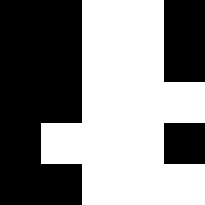[["black", "black", "white", "white", "black"], ["black", "black", "white", "white", "black"], ["black", "black", "white", "white", "white"], ["black", "white", "white", "white", "black"], ["black", "black", "white", "white", "white"]]